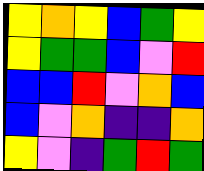[["yellow", "orange", "yellow", "blue", "green", "yellow"], ["yellow", "green", "green", "blue", "violet", "red"], ["blue", "blue", "red", "violet", "orange", "blue"], ["blue", "violet", "orange", "indigo", "indigo", "orange"], ["yellow", "violet", "indigo", "green", "red", "green"]]